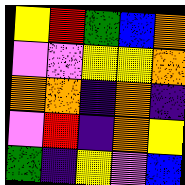[["yellow", "red", "green", "blue", "orange"], ["violet", "violet", "yellow", "yellow", "orange"], ["orange", "orange", "indigo", "orange", "indigo"], ["violet", "red", "indigo", "orange", "yellow"], ["green", "indigo", "yellow", "violet", "blue"]]